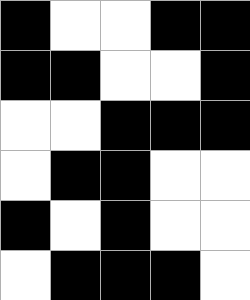[["black", "white", "white", "black", "black"], ["black", "black", "white", "white", "black"], ["white", "white", "black", "black", "black"], ["white", "black", "black", "white", "white"], ["black", "white", "black", "white", "white"], ["white", "black", "black", "black", "white"]]